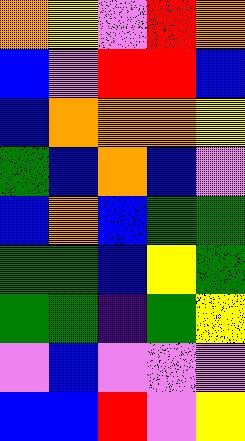[["orange", "yellow", "violet", "red", "orange"], ["blue", "violet", "red", "red", "blue"], ["blue", "orange", "orange", "orange", "yellow"], ["green", "blue", "orange", "blue", "violet"], ["blue", "orange", "blue", "green", "green"], ["green", "green", "blue", "yellow", "green"], ["green", "green", "indigo", "green", "yellow"], ["violet", "blue", "violet", "violet", "violet"], ["blue", "blue", "red", "violet", "yellow"]]